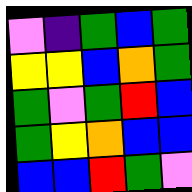[["violet", "indigo", "green", "blue", "green"], ["yellow", "yellow", "blue", "orange", "green"], ["green", "violet", "green", "red", "blue"], ["green", "yellow", "orange", "blue", "blue"], ["blue", "blue", "red", "green", "violet"]]